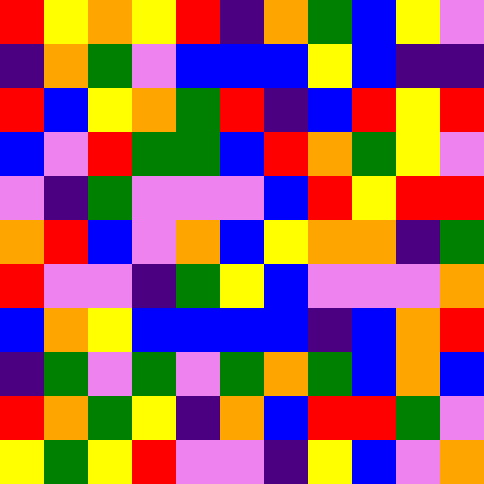[["red", "yellow", "orange", "yellow", "red", "indigo", "orange", "green", "blue", "yellow", "violet"], ["indigo", "orange", "green", "violet", "blue", "blue", "blue", "yellow", "blue", "indigo", "indigo"], ["red", "blue", "yellow", "orange", "green", "red", "indigo", "blue", "red", "yellow", "red"], ["blue", "violet", "red", "green", "green", "blue", "red", "orange", "green", "yellow", "violet"], ["violet", "indigo", "green", "violet", "violet", "violet", "blue", "red", "yellow", "red", "red"], ["orange", "red", "blue", "violet", "orange", "blue", "yellow", "orange", "orange", "indigo", "green"], ["red", "violet", "violet", "indigo", "green", "yellow", "blue", "violet", "violet", "violet", "orange"], ["blue", "orange", "yellow", "blue", "blue", "blue", "blue", "indigo", "blue", "orange", "red"], ["indigo", "green", "violet", "green", "violet", "green", "orange", "green", "blue", "orange", "blue"], ["red", "orange", "green", "yellow", "indigo", "orange", "blue", "red", "red", "green", "violet"], ["yellow", "green", "yellow", "red", "violet", "violet", "indigo", "yellow", "blue", "violet", "orange"]]